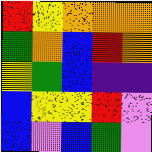[["red", "yellow", "orange", "orange", "orange"], ["green", "orange", "blue", "red", "orange"], ["yellow", "green", "blue", "indigo", "indigo"], ["blue", "yellow", "yellow", "red", "violet"], ["blue", "violet", "blue", "green", "violet"]]